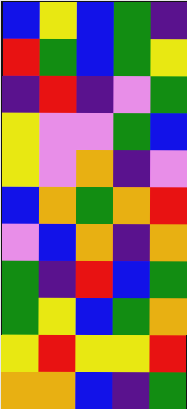[["blue", "yellow", "blue", "green", "indigo"], ["red", "green", "blue", "green", "yellow"], ["indigo", "red", "indigo", "violet", "green"], ["yellow", "violet", "violet", "green", "blue"], ["yellow", "violet", "orange", "indigo", "violet"], ["blue", "orange", "green", "orange", "red"], ["violet", "blue", "orange", "indigo", "orange"], ["green", "indigo", "red", "blue", "green"], ["green", "yellow", "blue", "green", "orange"], ["yellow", "red", "yellow", "yellow", "red"], ["orange", "orange", "blue", "indigo", "green"]]